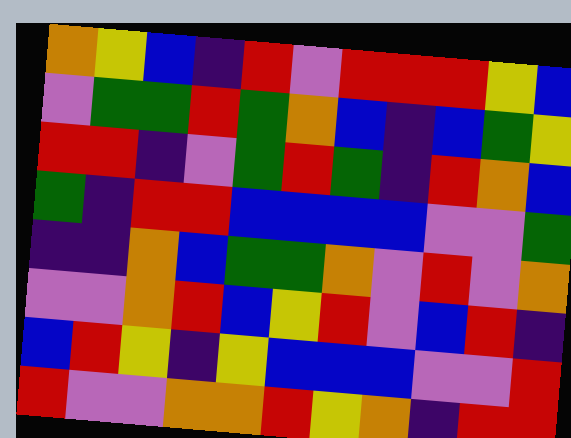[["orange", "yellow", "blue", "indigo", "red", "violet", "red", "red", "red", "yellow", "blue"], ["violet", "green", "green", "red", "green", "orange", "blue", "indigo", "blue", "green", "yellow"], ["red", "red", "indigo", "violet", "green", "red", "green", "indigo", "red", "orange", "blue"], ["green", "indigo", "red", "red", "blue", "blue", "blue", "blue", "violet", "violet", "green"], ["indigo", "indigo", "orange", "blue", "green", "green", "orange", "violet", "red", "violet", "orange"], ["violet", "violet", "orange", "red", "blue", "yellow", "red", "violet", "blue", "red", "indigo"], ["blue", "red", "yellow", "indigo", "yellow", "blue", "blue", "blue", "violet", "violet", "red"], ["red", "violet", "violet", "orange", "orange", "red", "yellow", "orange", "indigo", "red", "red"]]